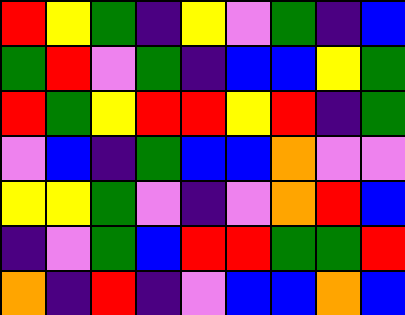[["red", "yellow", "green", "indigo", "yellow", "violet", "green", "indigo", "blue"], ["green", "red", "violet", "green", "indigo", "blue", "blue", "yellow", "green"], ["red", "green", "yellow", "red", "red", "yellow", "red", "indigo", "green"], ["violet", "blue", "indigo", "green", "blue", "blue", "orange", "violet", "violet"], ["yellow", "yellow", "green", "violet", "indigo", "violet", "orange", "red", "blue"], ["indigo", "violet", "green", "blue", "red", "red", "green", "green", "red"], ["orange", "indigo", "red", "indigo", "violet", "blue", "blue", "orange", "blue"]]